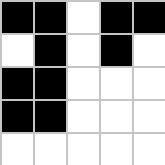[["black", "black", "white", "black", "black"], ["white", "black", "white", "black", "white"], ["black", "black", "white", "white", "white"], ["black", "black", "white", "white", "white"], ["white", "white", "white", "white", "white"]]